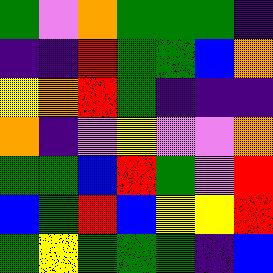[["green", "violet", "orange", "green", "green", "green", "indigo"], ["indigo", "indigo", "red", "green", "green", "blue", "orange"], ["yellow", "orange", "red", "green", "indigo", "indigo", "indigo"], ["orange", "indigo", "violet", "yellow", "violet", "violet", "orange"], ["green", "green", "blue", "red", "green", "violet", "red"], ["blue", "green", "red", "blue", "yellow", "yellow", "red"], ["green", "yellow", "green", "green", "green", "indigo", "blue"]]